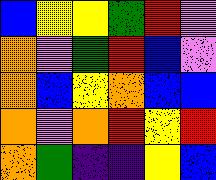[["blue", "yellow", "yellow", "green", "red", "violet"], ["orange", "violet", "green", "red", "blue", "violet"], ["orange", "blue", "yellow", "orange", "blue", "blue"], ["orange", "violet", "orange", "red", "yellow", "red"], ["orange", "green", "indigo", "indigo", "yellow", "blue"]]